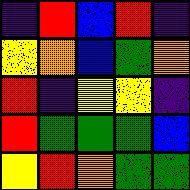[["indigo", "red", "blue", "red", "indigo"], ["yellow", "orange", "blue", "green", "orange"], ["red", "indigo", "yellow", "yellow", "indigo"], ["red", "green", "green", "green", "blue"], ["yellow", "red", "orange", "green", "green"]]